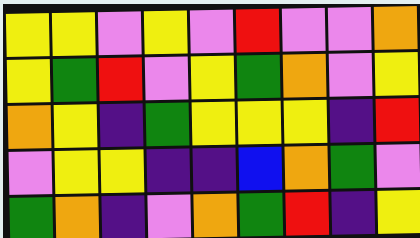[["yellow", "yellow", "violet", "yellow", "violet", "red", "violet", "violet", "orange"], ["yellow", "green", "red", "violet", "yellow", "green", "orange", "violet", "yellow"], ["orange", "yellow", "indigo", "green", "yellow", "yellow", "yellow", "indigo", "red"], ["violet", "yellow", "yellow", "indigo", "indigo", "blue", "orange", "green", "violet"], ["green", "orange", "indigo", "violet", "orange", "green", "red", "indigo", "yellow"]]